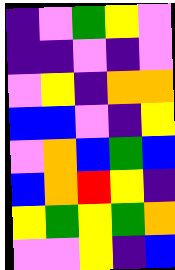[["indigo", "violet", "green", "yellow", "violet"], ["indigo", "indigo", "violet", "indigo", "violet"], ["violet", "yellow", "indigo", "orange", "orange"], ["blue", "blue", "violet", "indigo", "yellow"], ["violet", "orange", "blue", "green", "blue"], ["blue", "orange", "red", "yellow", "indigo"], ["yellow", "green", "yellow", "green", "orange"], ["violet", "violet", "yellow", "indigo", "blue"]]